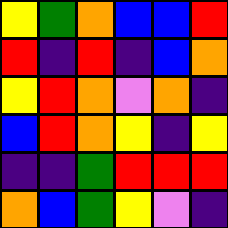[["yellow", "green", "orange", "blue", "blue", "red"], ["red", "indigo", "red", "indigo", "blue", "orange"], ["yellow", "red", "orange", "violet", "orange", "indigo"], ["blue", "red", "orange", "yellow", "indigo", "yellow"], ["indigo", "indigo", "green", "red", "red", "red"], ["orange", "blue", "green", "yellow", "violet", "indigo"]]